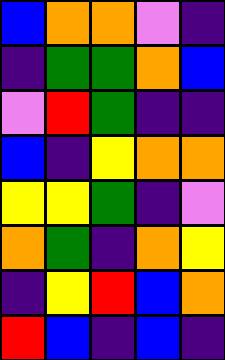[["blue", "orange", "orange", "violet", "indigo"], ["indigo", "green", "green", "orange", "blue"], ["violet", "red", "green", "indigo", "indigo"], ["blue", "indigo", "yellow", "orange", "orange"], ["yellow", "yellow", "green", "indigo", "violet"], ["orange", "green", "indigo", "orange", "yellow"], ["indigo", "yellow", "red", "blue", "orange"], ["red", "blue", "indigo", "blue", "indigo"]]